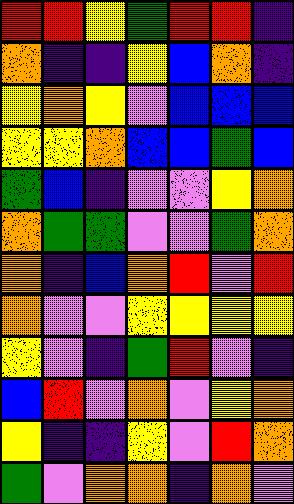[["red", "red", "yellow", "green", "red", "red", "indigo"], ["orange", "indigo", "indigo", "yellow", "blue", "orange", "indigo"], ["yellow", "orange", "yellow", "violet", "blue", "blue", "blue"], ["yellow", "yellow", "orange", "blue", "blue", "green", "blue"], ["green", "blue", "indigo", "violet", "violet", "yellow", "orange"], ["orange", "green", "green", "violet", "violet", "green", "orange"], ["orange", "indigo", "blue", "orange", "red", "violet", "red"], ["orange", "violet", "violet", "yellow", "yellow", "yellow", "yellow"], ["yellow", "violet", "indigo", "green", "red", "violet", "indigo"], ["blue", "red", "violet", "orange", "violet", "yellow", "orange"], ["yellow", "indigo", "indigo", "yellow", "violet", "red", "orange"], ["green", "violet", "orange", "orange", "indigo", "orange", "violet"]]